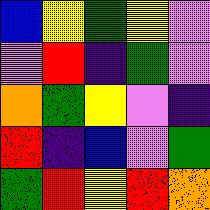[["blue", "yellow", "green", "yellow", "violet"], ["violet", "red", "indigo", "green", "violet"], ["orange", "green", "yellow", "violet", "indigo"], ["red", "indigo", "blue", "violet", "green"], ["green", "red", "yellow", "red", "orange"]]